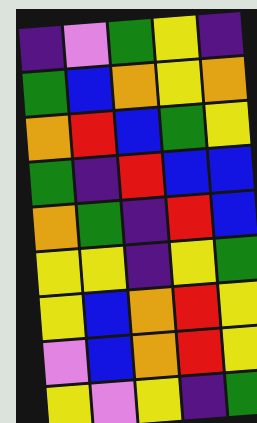[["indigo", "violet", "green", "yellow", "indigo"], ["green", "blue", "orange", "yellow", "orange"], ["orange", "red", "blue", "green", "yellow"], ["green", "indigo", "red", "blue", "blue"], ["orange", "green", "indigo", "red", "blue"], ["yellow", "yellow", "indigo", "yellow", "green"], ["yellow", "blue", "orange", "red", "yellow"], ["violet", "blue", "orange", "red", "yellow"], ["yellow", "violet", "yellow", "indigo", "green"]]